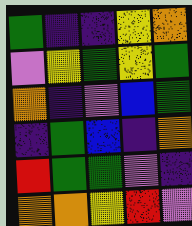[["green", "indigo", "indigo", "yellow", "orange"], ["violet", "yellow", "green", "yellow", "green"], ["orange", "indigo", "violet", "blue", "green"], ["indigo", "green", "blue", "indigo", "orange"], ["red", "green", "green", "violet", "indigo"], ["orange", "orange", "yellow", "red", "violet"]]